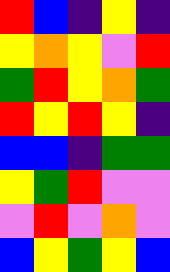[["red", "blue", "indigo", "yellow", "indigo"], ["yellow", "orange", "yellow", "violet", "red"], ["green", "red", "yellow", "orange", "green"], ["red", "yellow", "red", "yellow", "indigo"], ["blue", "blue", "indigo", "green", "green"], ["yellow", "green", "red", "violet", "violet"], ["violet", "red", "violet", "orange", "violet"], ["blue", "yellow", "green", "yellow", "blue"]]